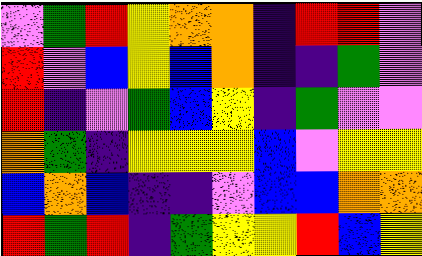[["violet", "green", "red", "yellow", "orange", "orange", "indigo", "red", "red", "violet"], ["red", "violet", "blue", "yellow", "blue", "orange", "indigo", "indigo", "green", "violet"], ["red", "indigo", "violet", "green", "blue", "yellow", "indigo", "green", "violet", "violet"], ["orange", "green", "indigo", "yellow", "yellow", "yellow", "blue", "violet", "yellow", "yellow"], ["blue", "orange", "blue", "indigo", "indigo", "violet", "blue", "blue", "orange", "orange"], ["red", "green", "red", "indigo", "green", "yellow", "yellow", "red", "blue", "yellow"]]